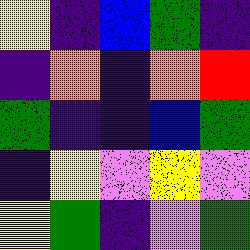[["yellow", "indigo", "blue", "green", "indigo"], ["indigo", "orange", "indigo", "orange", "red"], ["green", "indigo", "indigo", "blue", "green"], ["indigo", "yellow", "violet", "yellow", "violet"], ["yellow", "green", "indigo", "violet", "green"]]